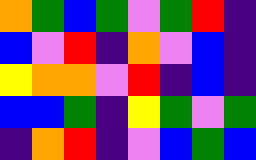[["orange", "green", "blue", "green", "violet", "green", "red", "indigo"], ["blue", "violet", "red", "indigo", "orange", "violet", "blue", "indigo"], ["yellow", "orange", "orange", "violet", "red", "indigo", "blue", "indigo"], ["blue", "blue", "green", "indigo", "yellow", "green", "violet", "green"], ["indigo", "orange", "red", "indigo", "violet", "blue", "green", "blue"]]